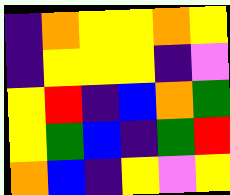[["indigo", "orange", "yellow", "yellow", "orange", "yellow"], ["indigo", "yellow", "yellow", "yellow", "indigo", "violet"], ["yellow", "red", "indigo", "blue", "orange", "green"], ["yellow", "green", "blue", "indigo", "green", "red"], ["orange", "blue", "indigo", "yellow", "violet", "yellow"]]